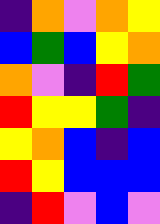[["indigo", "orange", "violet", "orange", "yellow"], ["blue", "green", "blue", "yellow", "orange"], ["orange", "violet", "indigo", "red", "green"], ["red", "yellow", "yellow", "green", "indigo"], ["yellow", "orange", "blue", "indigo", "blue"], ["red", "yellow", "blue", "blue", "blue"], ["indigo", "red", "violet", "blue", "violet"]]